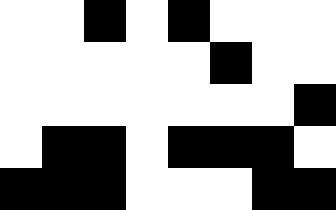[["white", "white", "black", "white", "black", "white", "white", "white"], ["white", "white", "white", "white", "white", "black", "white", "white"], ["white", "white", "white", "white", "white", "white", "white", "black"], ["white", "black", "black", "white", "black", "black", "black", "white"], ["black", "black", "black", "white", "white", "white", "black", "black"]]